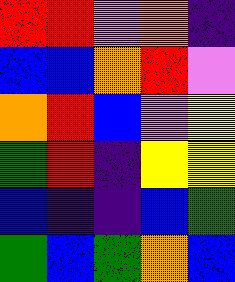[["red", "red", "violet", "orange", "indigo"], ["blue", "blue", "orange", "red", "violet"], ["orange", "red", "blue", "violet", "yellow"], ["green", "red", "indigo", "yellow", "yellow"], ["blue", "indigo", "indigo", "blue", "green"], ["green", "blue", "green", "orange", "blue"]]